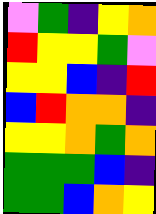[["violet", "green", "indigo", "yellow", "orange"], ["red", "yellow", "yellow", "green", "violet"], ["yellow", "yellow", "blue", "indigo", "red"], ["blue", "red", "orange", "orange", "indigo"], ["yellow", "yellow", "orange", "green", "orange"], ["green", "green", "green", "blue", "indigo"], ["green", "green", "blue", "orange", "yellow"]]